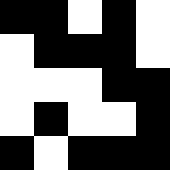[["black", "black", "white", "black", "white"], ["white", "black", "black", "black", "white"], ["white", "white", "white", "black", "black"], ["white", "black", "white", "white", "black"], ["black", "white", "black", "black", "black"]]